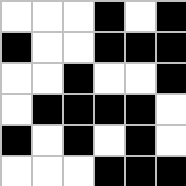[["white", "white", "white", "black", "white", "black"], ["black", "white", "white", "black", "black", "black"], ["white", "white", "black", "white", "white", "black"], ["white", "black", "black", "black", "black", "white"], ["black", "white", "black", "white", "black", "white"], ["white", "white", "white", "black", "black", "black"]]